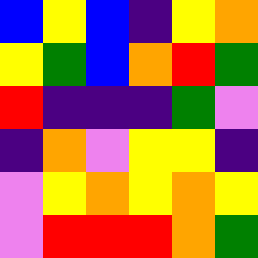[["blue", "yellow", "blue", "indigo", "yellow", "orange"], ["yellow", "green", "blue", "orange", "red", "green"], ["red", "indigo", "indigo", "indigo", "green", "violet"], ["indigo", "orange", "violet", "yellow", "yellow", "indigo"], ["violet", "yellow", "orange", "yellow", "orange", "yellow"], ["violet", "red", "red", "red", "orange", "green"]]